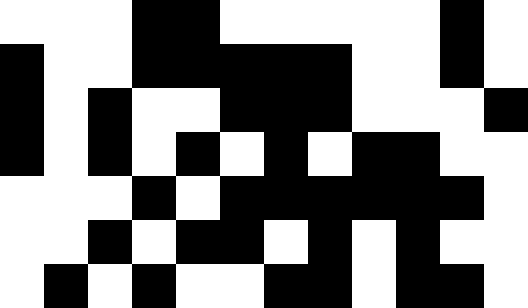[["white", "white", "white", "black", "black", "white", "white", "white", "white", "white", "black", "white"], ["black", "white", "white", "black", "black", "black", "black", "black", "white", "white", "black", "white"], ["black", "white", "black", "white", "white", "black", "black", "black", "white", "white", "white", "black"], ["black", "white", "black", "white", "black", "white", "black", "white", "black", "black", "white", "white"], ["white", "white", "white", "black", "white", "black", "black", "black", "black", "black", "black", "white"], ["white", "white", "black", "white", "black", "black", "white", "black", "white", "black", "white", "white"], ["white", "black", "white", "black", "white", "white", "black", "black", "white", "black", "black", "white"]]